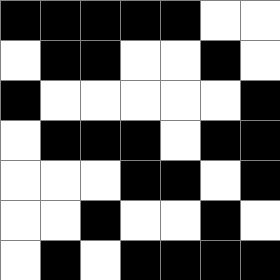[["black", "black", "black", "black", "black", "white", "white"], ["white", "black", "black", "white", "white", "black", "white"], ["black", "white", "white", "white", "white", "white", "black"], ["white", "black", "black", "black", "white", "black", "black"], ["white", "white", "white", "black", "black", "white", "black"], ["white", "white", "black", "white", "white", "black", "white"], ["white", "black", "white", "black", "black", "black", "black"]]